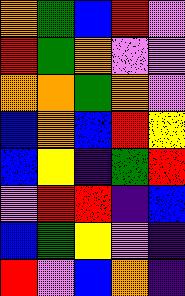[["orange", "green", "blue", "red", "violet"], ["red", "green", "orange", "violet", "violet"], ["orange", "orange", "green", "orange", "violet"], ["blue", "orange", "blue", "red", "yellow"], ["blue", "yellow", "indigo", "green", "red"], ["violet", "red", "red", "indigo", "blue"], ["blue", "green", "yellow", "violet", "indigo"], ["red", "violet", "blue", "orange", "indigo"]]